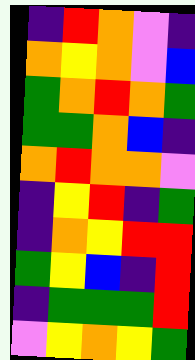[["indigo", "red", "orange", "violet", "indigo"], ["orange", "yellow", "orange", "violet", "blue"], ["green", "orange", "red", "orange", "green"], ["green", "green", "orange", "blue", "indigo"], ["orange", "red", "orange", "orange", "violet"], ["indigo", "yellow", "red", "indigo", "green"], ["indigo", "orange", "yellow", "red", "red"], ["green", "yellow", "blue", "indigo", "red"], ["indigo", "green", "green", "green", "red"], ["violet", "yellow", "orange", "yellow", "green"]]